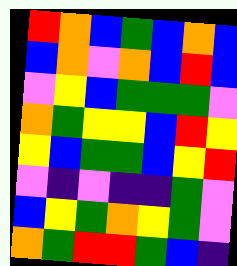[["red", "orange", "blue", "green", "blue", "orange", "blue"], ["blue", "orange", "violet", "orange", "blue", "red", "blue"], ["violet", "yellow", "blue", "green", "green", "green", "violet"], ["orange", "green", "yellow", "yellow", "blue", "red", "yellow"], ["yellow", "blue", "green", "green", "blue", "yellow", "red"], ["violet", "indigo", "violet", "indigo", "indigo", "green", "violet"], ["blue", "yellow", "green", "orange", "yellow", "green", "violet"], ["orange", "green", "red", "red", "green", "blue", "indigo"]]